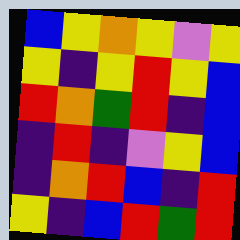[["blue", "yellow", "orange", "yellow", "violet", "yellow"], ["yellow", "indigo", "yellow", "red", "yellow", "blue"], ["red", "orange", "green", "red", "indigo", "blue"], ["indigo", "red", "indigo", "violet", "yellow", "blue"], ["indigo", "orange", "red", "blue", "indigo", "red"], ["yellow", "indigo", "blue", "red", "green", "red"]]